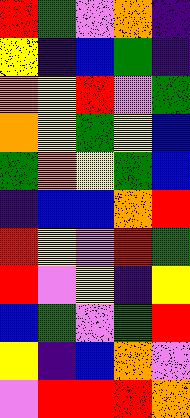[["red", "green", "violet", "orange", "indigo"], ["yellow", "indigo", "blue", "green", "indigo"], ["orange", "yellow", "red", "violet", "green"], ["orange", "yellow", "green", "yellow", "blue"], ["green", "orange", "yellow", "green", "blue"], ["indigo", "blue", "blue", "orange", "red"], ["red", "yellow", "violet", "red", "green"], ["red", "violet", "yellow", "indigo", "yellow"], ["blue", "green", "violet", "green", "red"], ["yellow", "indigo", "blue", "orange", "violet"], ["violet", "red", "red", "red", "orange"]]